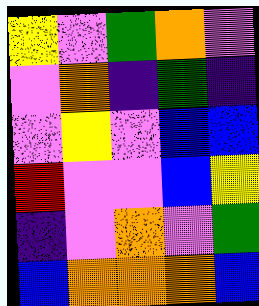[["yellow", "violet", "green", "orange", "violet"], ["violet", "orange", "indigo", "green", "indigo"], ["violet", "yellow", "violet", "blue", "blue"], ["red", "violet", "violet", "blue", "yellow"], ["indigo", "violet", "orange", "violet", "green"], ["blue", "orange", "orange", "orange", "blue"]]